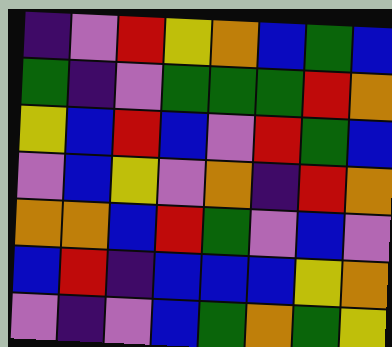[["indigo", "violet", "red", "yellow", "orange", "blue", "green", "blue"], ["green", "indigo", "violet", "green", "green", "green", "red", "orange"], ["yellow", "blue", "red", "blue", "violet", "red", "green", "blue"], ["violet", "blue", "yellow", "violet", "orange", "indigo", "red", "orange"], ["orange", "orange", "blue", "red", "green", "violet", "blue", "violet"], ["blue", "red", "indigo", "blue", "blue", "blue", "yellow", "orange"], ["violet", "indigo", "violet", "blue", "green", "orange", "green", "yellow"]]